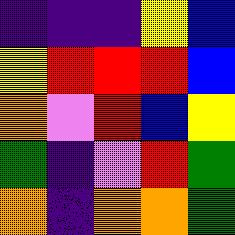[["indigo", "indigo", "indigo", "yellow", "blue"], ["yellow", "red", "red", "red", "blue"], ["orange", "violet", "red", "blue", "yellow"], ["green", "indigo", "violet", "red", "green"], ["orange", "indigo", "orange", "orange", "green"]]